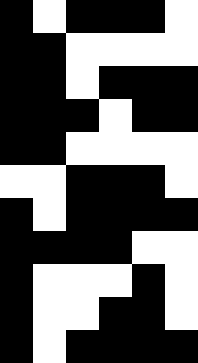[["black", "white", "black", "black", "black", "white"], ["black", "black", "white", "white", "white", "white"], ["black", "black", "white", "black", "black", "black"], ["black", "black", "black", "white", "black", "black"], ["black", "black", "white", "white", "white", "white"], ["white", "white", "black", "black", "black", "white"], ["black", "white", "black", "black", "black", "black"], ["black", "black", "black", "black", "white", "white"], ["black", "white", "white", "white", "black", "white"], ["black", "white", "white", "black", "black", "white"], ["black", "white", "black", "black", "black", "black"]]